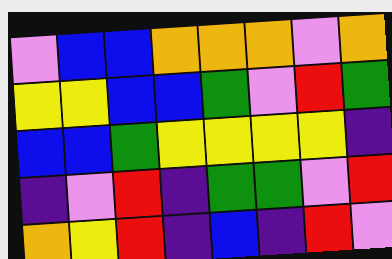[["violet", "blue", "blue", "orange", "orange", "orange", "violet", "orange"], ["yellow", "yellow", "blue", "blue", "green", "violet", "red", "green"], ["blue", "blue", "green", "yellow", "yellow", "yellow", "yellow", "indigo"], ["indigo", "violet", "red", "indigo", "green", "green", "violet", "red"], ["orange", "yellow", "red", "indigo", "blue", "indigo", "red", "violet"]]